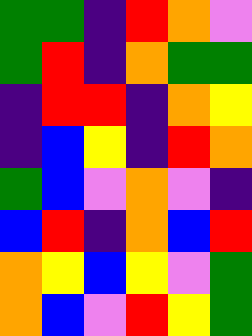[["green", "green", "indigo", "red", "orange", "violet"], ["green", "red", "indigo", "orange", "green", "green"], ["indigo", "red", "red", "indigo", "orange", "yellow"], ["indigo", "blue", "yellow", "indigo", "red", "orange"], ["green", "blue", "violet", "orange", "violet", "indigo"], ["blue", "red", "indigo", "orange", "blue", "red"], ["orange", "yellow", "blue", "yellow", "violet", "green"], ["orange", "blue", "violet", "red", "yellow", "green"]]